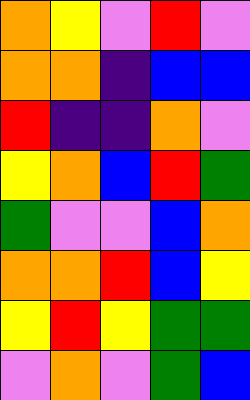[["orange", "yellow", "violet", "red", "violet"], ["orange", "orange", "indigo", "blue", "blue"], ["red", "indigo", "indigo", "orange", "violet"], ["yellow", "orange", "blue", "red", "green"], ["green", "violet", "violet", "blue", "orange"], ["orange", "orange", "red", "blue", "yellow"], ["yellow", "red", "yellow", "green", "green"], ["violet", "orange", "violet", "green", "blue"]]